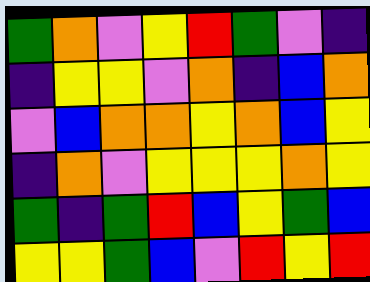[["green", "orange", "violet", "yellow", "red", "green", "violet", "indigo"], ["indigo", "yellow", "yellow", "violet", "orange", "indigo", "blue", "orange"], ["violet", "blue", "orange", "orange", "yellow", "orange", "blue", "yellow"], ["indigo", "orange", "violet", "yellow", "yellow", "yellow", "orange", "yellow"], ["green", "indigo", "green", "red", "blue", "yellow", "green", "blue"], ["yellow", "yellow", "green", "blue", "violet", "red", "yellow", "red"]]